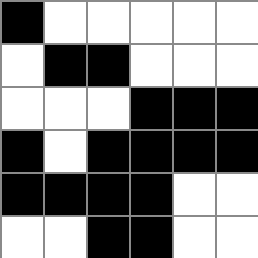[["black", "white", "white", "white", "white", "white"], ["white", "black", "black", "white", "white", "white"], ["white", "white", "white", "black", "black", "black"], ["black", "white", "black", "black", "black", "black"], ["black", "black", "black", "black", "white", "white"], ["white", "white", "black", "black", "white", "white"]]